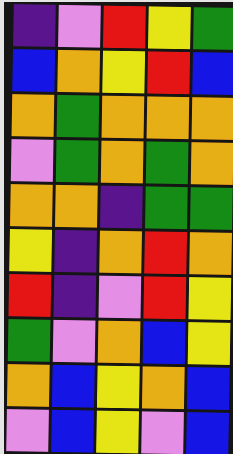[["indigo", "violet", "red", "yellow", "green"], ["blue", "orange", "yellow", "red", "blue"], ["orange", "green", "orange", "orange", "orange"], ["violet", "green", "orange", "green", "orange"], ["orange", "orange", "indigo", "green", "green"], ["yellow", "indigo", "orange", "red", "orange"], ["red", "indigo", "violet", "red", "yellow"], ["green", "violet", "orange", "blue", "yellow"], ["orange", "blue", "yellow", "orange", "blue"], ["violet", "blue", "yellow", "violet", "blue"]]